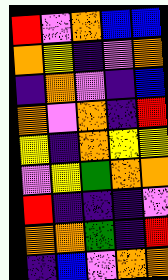[["red", "violet", "orange", "blue", "blue"], ["orange", "yellow", "indigo", "violet", "orange"], ["indigo", "orange", "violet", "indigo", "blue"], ["orange", "violet", "orange", "indigo", "red"], ["yellow", "indigo", "orange", "yellow", "yellow"], ["violet", "yellow", "green", "orange", "orange"], ["red", "indigo", "indigo", "indigo", "violet"], ["orange", "orange", "green", "indigo", "red"], ["indigo", "blue", "violet", "orange", "orange"]]